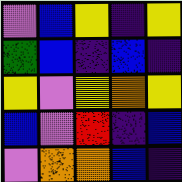[["violet", "blue", "yellow", "indigo", "yellow"], ["green", "blue", "indigo", "blue", "indigo"], ["yellow", "violet", "yellow", "orange", "yellow"], ["blue", "violet", "red", "indigo", "blue"], ["violet", "orange", "orange", "blue", "indigo"]]